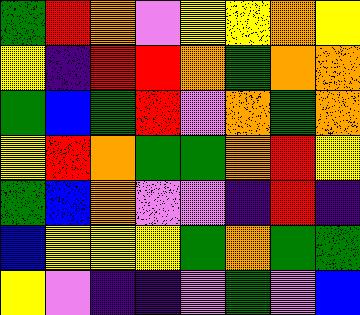[["green", "red", "orange", "violet", "yellow", "yellow", "orange", "yellow"], ["yellow", "indigo", "red", "red", "orange", "green", "orange", "orange"], ["green", "blue", "green", "red", "violet", "orange", "green", "orange"], ["yellow", "red", "orange", "green", "green", "orange", "red", "yellow"], ["green", "blue", "orange", "violet", "violet", "indigo", "red", "indigo"], ["blue", "yellow", "yellow", "yellow", "green", "orange", "green", "green"], ["yellow", "violet", "indigo", "indigo", "violet", "green", "violet", "blue"]]